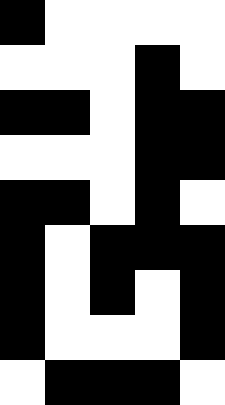[["black", "white", "white", "white", "white"], ["white", "white", "white", "black", "white"], ["black", "black", "white", "black", "black"], ["white", "white", "white", "black", "black"], ["black", "black", "white", "black", "white"], ["black", "white", "black", "black", "black"], ["black", "white", "black", "white", "black"], ["black", "white", "white", "white", "black"], ["white", "black", "black", "black", "white"]]